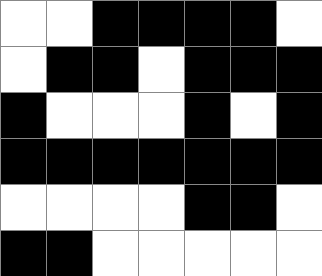[["white", "white", "black", "black", "black", "black", "white"], ["white", "black", "black", "white", "black", "black", "black"], ["black", "white", "white", "white", "black", "white", "black"], ["black", "black", "black", "black", "black", "black", "black"], ["white", "white", "white", "white", "black", "black", "white"], ["black", "black", "white", "white", "white", "white", "white"]]